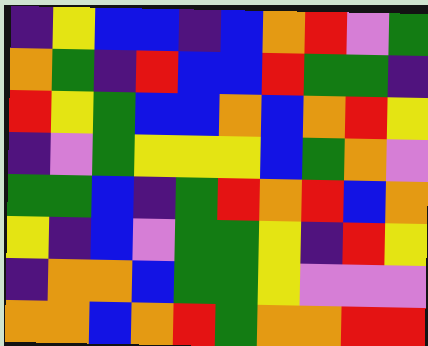[["indigo", "yellow", "blue", "blue", "indigo", "blue", "orange", "red", "violet", "green"], ["orange", "green", "indigo", "red", "blue", "blue", "red", "green", "green", "indigo"], ["red", "yellow", "green", "blue", "blue", "orange", "blue", "orange", "red", "yellow"], ["indigo", "violet", "green", "yellow", "yellow", "yellow", "blue", "green", "orange", "violet"], ["green", "green", "blue", "indigo", "green", "red", "orange", "red", "blue", "orange"], ["yellow", "indigo", "blue", "violet", "green", "green", "yellow", "indigo", "red", "yellow"], ["indigo", "orange", "orange", "blue", "green", "green", "yellow", "violet", "violet", "violet"], ["orange", "orange", "blue", "orange", "red", "green", "orange", "orange", "red", "red"]]